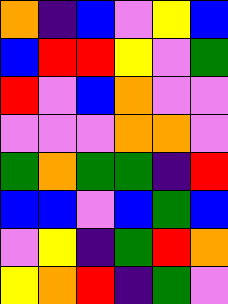[["orange", "indigo", "blue", "violet", "yellow", "blue"], ["blue", "red", "red", "yellow", "violet", "green"], ["red", "violet", "blue", "orange", "violet", "violet"], ["violet", "violet", "violet", "orange", "orange", "violet"], ["green", "orange", "green", "green", "indigo", "red"], ["blue", "blue", "violet", "blue", "green", "blue"], ["violet", "yellow", "indigo", "green", "red", "orange"], ["yellow", "orange", "red", "indigo", "green", "violet"]]